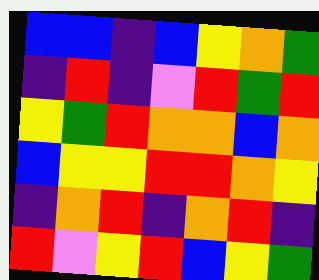[["blue", "blue", "indigo", "blue", "yellow", "orange", "green"], ["indigo", "red", "indigo", "violet", "red", "green", "red"], ["yellow", "green", "red", "orange", "orange", "blue", "orange"], ["blue", "yellow", "yellow", "red", "red", "orange", "yellow"], ["indigo", "orange", "red", "indigo", "orange", "red", "indigo"], ["red", "violet", "yellow", "red", "blue", "yellow", "green"]]